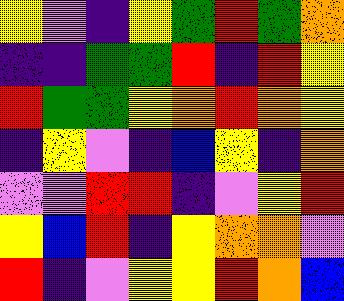[["yellow", "violet", "indigo", "yellow", "green", "red", "green", "orange"], ["indigo", "indigo", "green", "green", "red", "indigo", "red", "yellow"], ["red", "green", "green", "yellow", "orange", "red", "orange", "yellow"], ["indigo", "yellow", "violet", "indigo", "blue", "yellow", "indigo", "orange"], ["violet", "violet", "red", "red", "indigo", "violet", "yellow", "red"], ["yellow", "blue", "red", "indigo", "yellow", "orange", "orange", "violet"], ["red", "indigo", "violet", "yellow", "yellow", "red", "orange", "blue"]]